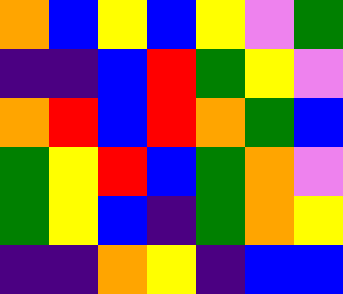[["orange", "blue", "yellow", "blue", "yellow", "violet", "green"], ["indigo", "indigo", "blue", "red", "green", "yellow", "violet"], ["orange", "red", "blue", "red", "orange", "green", "blue"], ["green", "yellow", "red", "blue", "green", "orange", "violet"], ["green", "yellow", "blue", "indigo", "green", "orange", "yellow"], ["indigo", "indigo", "orange", "yellow", "indigo", "blue", "blue"]]